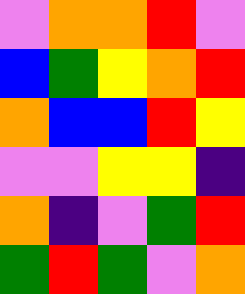[["violet", "orange", "orange", "red", "violet"], ["blue", "green", "yellow", "orange", "red"], ["orange", "blue", "blue", "red", "yellow"], ["violet", "violet", "yellow", "yellow", "indigo"], ["orange", "indigo", "violet", "green", "red"], ["green", "red", "green", "violet", "orange"]]